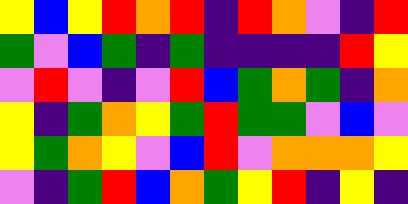[["yellow", "blue", "yellow", "red", "orange", "red", "indigo", "red", "orange", "violet", "indigo", "red"], ["green", "violet", "blue", "green", "indigo", "green", "indigo", "indigo", "indigo", "indigo", "red", "yellow"], ["violet", "red", "violet", "indigo", "violet", "red", "blue", "green", "orange", "green", "indigo", "orange"], ["yellow", "indigo", "green", "orange", "yellow", "green", "red", "green", "green", "violet", "blue", "violet"], ["yellow", "green", "orange", "yellow", "violet", "blue", "red", "violet", "orange", "orange", "orange", "yellow"], ["violet", "indigo", "green", "red", "blue", "orange", "green", "yellow", "red", "indigo", "yellow", "indigo"]]